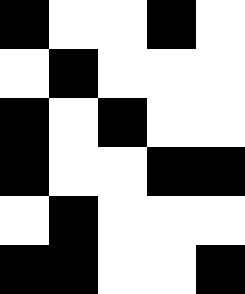[["black", "white", "white", "black", "white"], ["white", "black", "white", "white", "white"], ["black", "white", "black", "white", "white"], ["black", "white", "white", "black", "black"], ["white", "black", "white", "white", "white"], ["black", "black", "white", "white", "black"]]